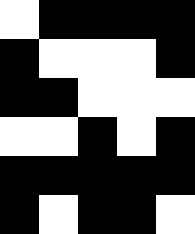[["white", "black", "black", "black", "black"], ["black", "white", "white", "white", "black"], ["black", "black", "white", "white", "white"], ["white", "white", "black", "white", "black"], ["black", "black", "black", "black", "black"], ["black", "white", "black", "black", "white"]]